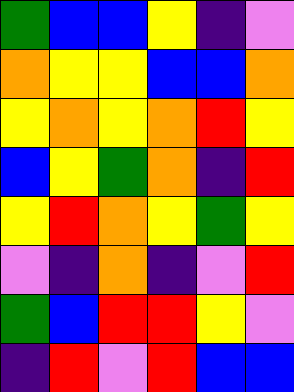[["green", "blue", "blue", "yellow", "indigo", "violet"], ["orange", "yellow", "yellow", "blue", "blue", "orange"], ["yellow", "orange", "yellow", "orange", "red", "yellow"], ["blue", "yellow", "green", "orange", "indigo", "red"], ["yellow", "red", "orange", "yellow", "green", "yellow"], ["violet", "indigo", "orange", "indigo", "violet", "red"], ["green", "blue", "red", "red", "yellow", "violet"], ["indigo", "red", "violet", "red", "blue", "blue"]]